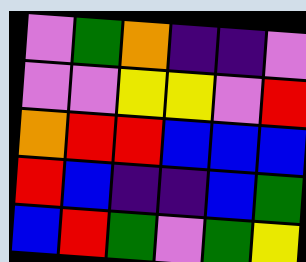[["violet", "green", "orange", "indigo", "indigo", "violet"], ["violet", "violet", "yellow", "yellow", "violet", "red"], ["orange", "red", "red", "blue", "blue", "blue"], ["red", "blue", "indigo", "indigo", "blue", "green"], ["blue", "red", "green", "violet", "green", "yellow"]]